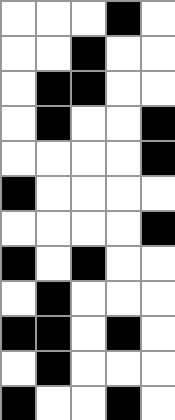[["white", "white", "white", "black", "white"], ["white", "white", "black", "white", "white"], ["white", "black", "black", "white", "white"], ["white", "black", "white", "white", "black"], ["white", "white", "white", "white", "black"], ["black", "white", "white", "white", "white"], ["white", "white", "white", "white", "black"], ["black", "white", "black", "white", "white"], ["white", "black", "white", "white", "white"], ["black", "black", "white", "black", "white"], ["white", "black", "white", "white", "white"], ["black", "white", "white", "black", "white"]]